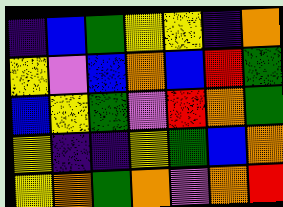[["indigo", "blue", "green", "yellow", "yellow", "indigo", "orange"], ["yellow", "violet", "blue", "orange", "blue", "red", "green"], ["blue", "yellow", "green", "violet", "red", "orange", "green"], ["yellow", "indigo", "indigo", "yellow", "green", "blue", "orange"], ["yellow", "orange", "green", "orange", "violet", "orange", "red"]]